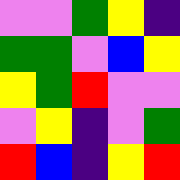[["violet", "violet", "green", "yellow", "indigo"], ["green", "green", "violet", "blue", "yellow"], ["yellow", "green", "red", "violet", "violet"], ["violet", "yellow", "indigo", "violet", "green"], ["red", "blue", "indigo", "yellow", "red"]]